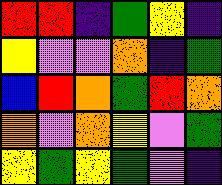[["red", "red", "indigo", "green", "yellow", "indigo"], ["yellow", "violet", "violet", "orange", "indigo", "green"], ["blue", "red", "orange", "green", "red", "orange"], ["orange", "violet", "orange", "yellow", "violet", "green"], ["yellow", "green", "yellow", "green", "violet", "indigo"]]